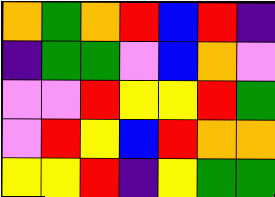[["orange", "green", "orange", "red", "blue", "red", "indigo"], ["indigo", "green", "green", "violet", "blue", "orange", "violet"], ["violet", "violet", "red", "yellow", "yellow", "red", "green"], ["violet", "red", "yellow", "blue", "red", "orange", "orange"], ["yellow", "yellow", "red", "indigo", "yellow", "green", "green"]]